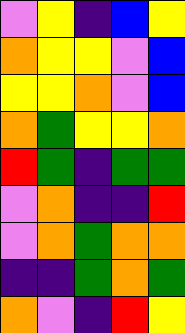[["violet", "yellow", "indigo", "blue", "yellow"], ["orange", "yellow", "yellow", "violet", "blue"], ["yellow", "yellow", "orange", "violet", "blue"], ["orange", "green", "yellow", "yellow", "orange"], ["red", "green", "indigo", "green", "green"], ["violet", "orange", "indigo", "indigo", "red"], ["violet", "orange", "green", "orange", "orange"], ["indigo", "indigo", "green", "orange", "green"], ["orange", "violet", "indigo", "red", "yellow"]]